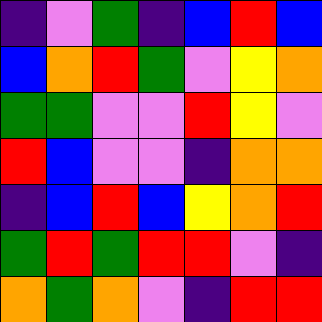[["indigo", "violet", "green", "indigo", "blue", "red", "blue"], ["blue", "orange", "red", "green", "violet", "yellow", "orange"], ["green", "green", "violet", "violet", "red", "yellow", "violet"], ["red", "blue", "violet", "violet", "indigo", "orange", "orange"], ["indigo", "blue", "red", "blue", "yellow", "orange", "red"], ["green", "red", "green", "red", "red", "violet", "indigo"], ["orange", "green", "orange", "violet", "indigo", "red", "red"]]